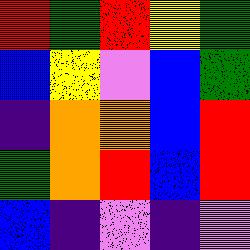[["red", "green", "red", "yellow", "green"], ["blue", "yellow", "violet", "blue", "green"], ["indigo", "orange", "orange", "blue", "red"], ["green", "orange", "red", "blue", "red"], ["blue", "indigo", "violet", "indigo", "violet"]]